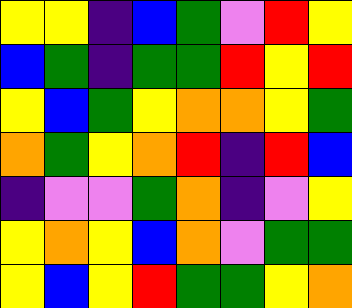[["yellow", "yellow", "indigo", "blue", "green", "violet", "red", "yellow"], ["blue", "green", "indigo", "green", "green", "red", "yellow", "red"], ["yellow", "blue", "green", "yellow", "orange", "orange", "yellow", "green"], ["orange", "green", "yellow", "orange", "red", "indigo", "red", "blue"], ["indigo", "violet", "violet", "green", "orange", "indigo", "violet", "yellow"], ["yellow", "orange", "yellow", "blue", "orange", "violet", "green", "green"], ["yellow", "blue", "yellow", "red", "green", "green", "yellow", "orange"]]